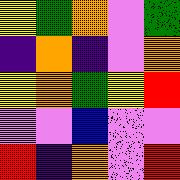[["yellow", "green", "orange", "violet", "green"], ["indigo", "orange", "indigo", "violet", "orange"], ["yellow", "orange", "green", "yellow", "red"], ["violet", "violet", "blue", "violet", "violet"], ["red", "indigo", "orange", "violet", "red"]]